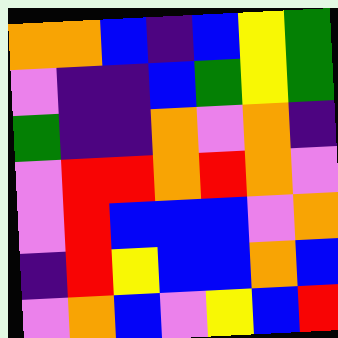[["orange", "orange", "blue", "indigo", "blue", "yellow", "green"], ["violet", "indigo", "indigo", "blue", "green", "yellow", "green"], ["green", "indigo", "indigo", "orange", "violet", "orange", "indigo"], ["violet", "red", "red", "orange", "red", "orange", "violet"], ["violet", "red", "blue", "blue", "blue", "violet", "orange"], ["indigo", "red", "yellow", "blue", "blue", "orange", "blue"], ["violet", "orange", "blue", "violet", "yellow", "blue", "red"]]